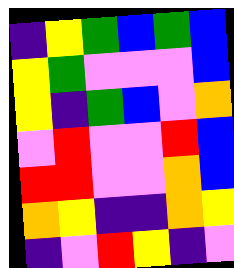[["indigo", "yellow", "green", "blue", "green", "blue"], ["yellow", "green", "violet", "violet", "violet", "blue"], ["yellow", "indigo", "green", "blue", "violet", "orange"], ["violet", "red", "violet", "violet", "red", "blue"], ["red", "red", "violet", "violet", "orange", "blue"], ["orange", "yellow", "indigo", "indigo", "orange", "yellow"], ["indigo", "violet", "red", "yellow", "indigo", "violet"]]